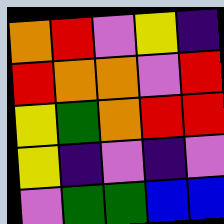[["orange", "red", "violet", "yellow", "indigo"], ["red", "orange", "orange", "violet", "red"], ["yellow", "green", "orange", "red", "red"], ["yellow", "indigo", "violet", "indigo", "violet"], ["violet", "green", "green", "blue", "blue"]]